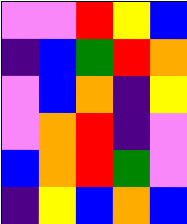[["violet", "violet", "red", "yellow", "blue"], ["indigo", "blue", "green", "red", "orange"], ["violet", "blue", "orange", "indigo", "yellow"], ["violet", "orange", "red", "indigo", "violet"], ["blue", "orange", "red", "green", "violet"], ["indigo", "yellow", "blue", "orange", "blue"]]